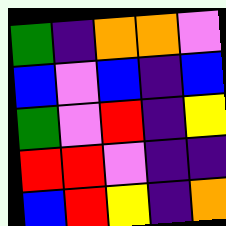[["green", "indigo", "orange", "orange", "violet"], ["blue", "violet", "blue", "indigo", "blue"], ["green", "violet", "red", "indigo", "yellow"], ["red", "red", "violet", "indigo", "indigo"], ["blue", "red", "yellow", "indigo", "orange"]]